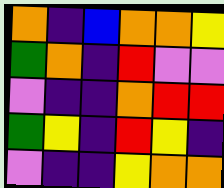[["orange", "indigo", "blue", "orange", "orange", "yellow"], ["green", "orange", "indigo", "red", "violet", "violet"], ["violet", "indigo", "indigo", "orange", "red", "red"], ["green", "yellow", "indigo", "red", "yellow", "indigo"], ["violet", "indigo", "indigo", "yellow", "orange", "orange"]]